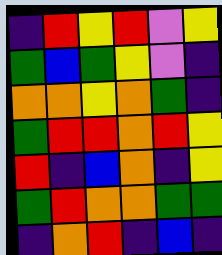[["indigo", "red", "yellow", "red", "violet", "yellow"], ["green", "blue", "green", "yellow", "violet", "indigo"], ["orange", "orange", "yellow", "orange", "green", "indigo"], ["green", "red", "red", "orange", "red", "yellow"], ["red", "indigo", "blue", "orange", "indigo", "yellow"], ["green", "red", "orange", "orange", "green", "green"], ["indigo", "orange", "red", "indigo", "blue", "indigo"]]